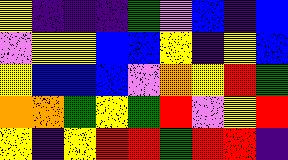[["yellow", "indigo", "indigo", "indigo", "green", "violet", "blue", "indigo", "blue"], ["violet", "yellow", "yellow", "blue", "blue", "yellow", "indigo", "yellow", "blue"], ["yellow", "blue", "blue", "blue", "violet", "orange", "yellow", "red", "green"], ["orange", "orange", "green", "yellow", "green", "red", "violet", "yellow", "red"], ["yellow", "indigo", "yellow", "red", "red", "green", "red", "red", "indigo"]]